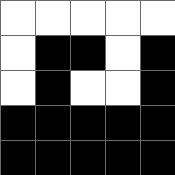[["white", "white", "white", "white", "white"], ["white", "black", "black", "white", "black"], ["white", "black", "white", "white", "black"], ["black", "black", "black", "black", "black"], ["black", "black", "black", "black", "black"]]